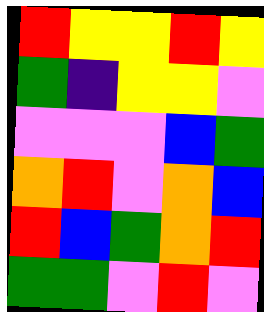[["red", "yellow", "yellow", "red", "yellow"], ["green", "indigo", "yellow", "yellow", "violet"], ["violet", "violet", "violet", "blue", "green"], ["orange", "red", "violet", "orange", "blue"], ["red", "blue", "green", "orange", "red"], ["green", "green", "violet", "red", "violet"]]